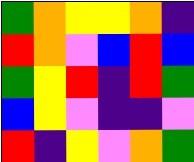[["green", "orange", "yellow", "yellow", "orange", "indigo"], ["red", "orange", "violet", "blue", "red", "blue"], ["green", "yellow", "red", "indigo", "red", "green"], ["blue", "yellow", "violet", "indigo", "indigo", "violet"], ["red", "indigo", "yellow", "violet", "orange", "green"]]